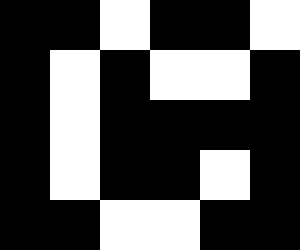[["black", "black", "white", "black", "black", "white"], ["black", "white", "black", "white", "white", "black"], ["black", "white", "black", "black", "black", "black"], ["black", "white", "black", "black", "white", "black"], ["black", "black", "white", "white", "black", "black"]]